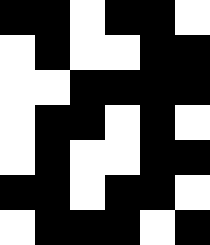[["black", "black", "white", "black", "black", "white"], ["white", "black", "white", "white", "black", "black"], ["white", "white", "black", "black", "black", "black"], ["white", "black", "black", "white", "black", "white"], ["white", "black", "white", "white", "black", "black"], ["black", "black", "white", "black", "black", "white"], ["white", "black", "black", "black", "white", "black"]]